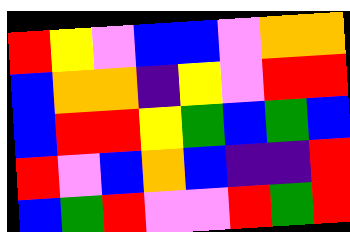[["red", "yellow", "violet", "blue", "blue", "violet", "orange", "orange"], ["blue", "orange", "orange", "indigo", "yellow", "violet", "red", "red"], ["blue", "red", "red", "yellow", "green", "blue", "green", "blue"], ["red", "violet", "blue", "orange", "blue", "indigo", "indigo", "red"], ["blue", "green", "red", "violet", "violet", "red", "green", "red"]]